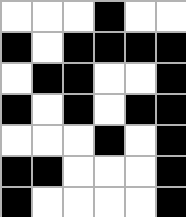[["white", "white", "white", "black", "white", "white"], ["black", "white", "black", "black", "black", "black"], ["white", "black", "black", "white", "white", "black"], ["black", "white", "black", "white", "black", "black"], ["white", "white", "white", "black", "white", "black"], ["black", "black", "white", "white", "white", "black"], ["black", "white", "white", "white", "white", "black"]]